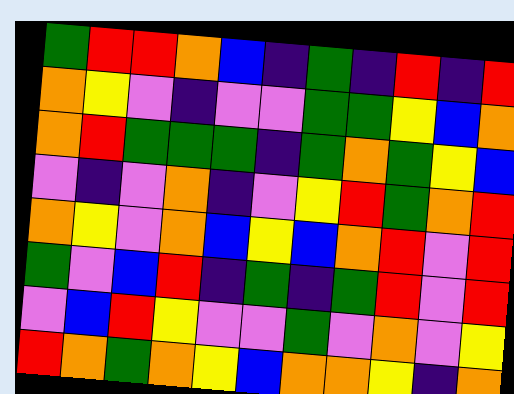[["green", "red", "red", "orange", "blue", "indigo", "green", "indigo", "red", "indigo", "red"], ["orange", "yellow", "violet", "indigo", "violet", "violet", "green", "green", "yellow", "blue", "orange"], ["orange", "red", "green", "green", "green", "indigo", "green", "orange", "green", "yellow", "blue"], ["violet", "indigo", "violet", "orange", "indigo", "violet", "yellow", "red", "green", "orange", "red"], ["orange", "yellow", "violet", "orange", "blue", "yellow", "blue", "orange", "red", "violet", "red"], ["green", "violet", "blue", "red", "indigo", "green", "indigo", "green", "red", "violet", "red"], ["violet", "blue", "red", "yellow", "violet", "violet", "green", "violet", "orange", "violet", "yellow"], ["red", "orange", "green", "orange", "yellow", "blue", "orange", "orange", "yellow", "indigo", "orange"]]